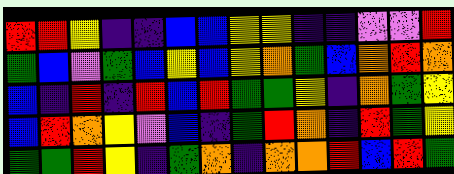[["red", "red", "yellow", "indigo", "indigo", "blue", "blue", "yellow", "yellow", "indigo", "indigo", "violet", "violet", "red"], ["green", "blue", "violet", "green", "blue", "yellow", "blue", "yellow", "orange", "green", "blue", "orange", "red", "orange"], ["blue", "indigo", "red", "indigo", "red", "blue", "red", "green", "green", "yellow", "indigo", "orange", "green", "yellow"], ["blue", "red", "orange", "yellow", "violet", "blue", "indigo", "green", "red", "orange", "indigo", "red", "green", "yellow"], ["green", "green", "red", "yellow", "indigo", "green", "orange", "indigo", "orange", "orange", "red", "blue", "red", "green"]]